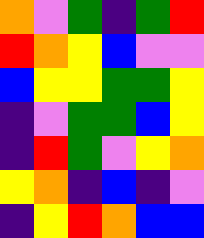[["orange", "violet", "green", "indigo", "green", "red"], ["red", "orange", "yellow", "blue", "violet", "violet"], ["blue", "yellow", "yellow", "green", "green", "yellow"], ["indigo", "violet", "green", "green", "blue", "yellow"], ["indigo", "red", "green", "violet", "yellow", "orange"], ["yellow", "orange", "indigo", "blue", "indigo", "violet"], ["indigo", "yellow", "red", "orange", "blue", "blue"]]